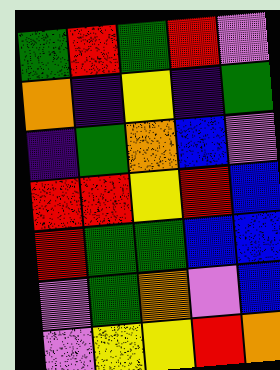[["green", "red", "green", "red", "violet"], ["orange", "indigo", "yellow", "indigo", "green"], ["indigo", "green", "orange", "blue", "violet"], ["red", "red", "yellow", "red", "blue"], ["red", "green", "green", "blue", "blue"], ["violet", "green", "orange", "violet", "blue"], ["violet", "yellow", "yellow", "red", "orange"]]